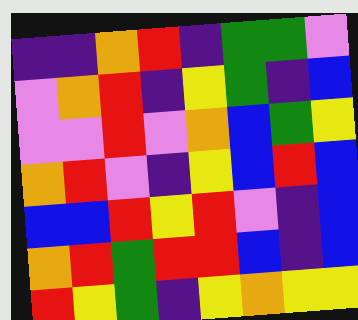[["indigo", "indigo", "orange", "red", "indigo", "green", "green", "violet"], ["violet", "orange", "red", "indigo", "yellow", "green", "indigo", "blue"], ["violet", "violet", "red", "violet", "orange", "blue", "green", "yellow"], ["orange", "red", "violet", "indigo", "yellow", "blue", "red", "blue"], ["blue", "blue", "red", "yellow", "red", "violet", "indigo", "blue"], ["orange", "red", "green", "red", "red", "blue", "indigo", "blue"], ["red", "yellow", "green", "indigo", "yellow", "orange", "yellow", "yellow"]]